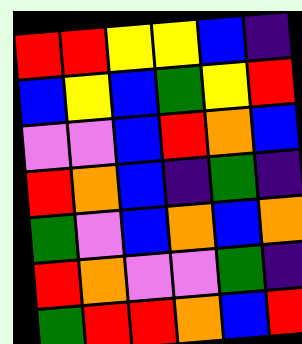[["red", "red", "yellow", "yellow", "blue", "indigo"], ["blue", "yellow", "blue", "green", "yellow", "red"], ["violet", "violet", "blue", "red", "orange", "blue"], ["red", "orange", "blue", "indigo", "green", "indigo"], ["green", "violet", "blue", "orange", "blue", "orange"], ["red", "orange", "violet", "violet", "green", "indigo"], ["green", "red", "red", "orange", "blue", "red"]]